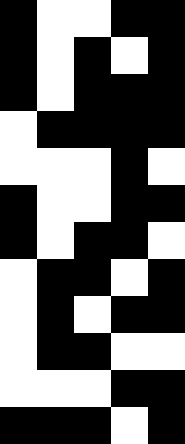[["black", "white", "white", "black", "black"], ["black", "white", "black", "white", "black"], ["black", "white", "black", "black", "black"], ["white", "black", "black", "black", "black"], ["white", "white", "white", "black", "white"], ["black", "white", "white", "black", "black"], ["black", "white", "black", "black", "white"], ["white", "black", "black", "white", "black"], ["white", "black", "white", "black", "black"], ["white", "black", "black", "white", "white"], ["white", "white", "white", "black", "black"], ["black", "black", "black", "white", "black"]]